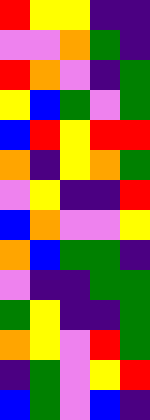[["red", "yellow", "yellow", "indigo", "indigo"], ["violet", "violet", "orange", "green", "indigo"], ["red", "orange", "violet", "indigo", "green"], ["yellow", "blue", "green", "violet", "green"], ["blue", "red", "yellow", "red", "red"], ["orange", "indigo", "yellow", "orange", "green"], ["violet", "yellow", "indigo", "indigo", "red"], ["blue", "orange", "violet", "violet", "yellow"], ["orange", "blue", "green", "green", "indigo"], ["violet", "indigo", "indigo", "green", "green"], ["green", "yellow", "indigo", "indigo", "green"], ["orange", "yellow", "violet", "red", "green"], ["indigo", "green", "violet", "yellow", "red"], ["blue", "green", "violet", "blue", "indigo"]]